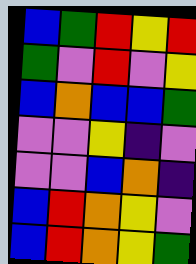[["blue", "green", "red", "yellow", "red"], ["green", "violet", "red", "violet", "yellow"], ["blue", "orange", "blue", "blue", "green"], ["violet", "violet", "yellow", "indigo", "violet"], ["violet", "violet", "blue", "orange", "indigo"], ["blue", "red", "orange", "yellow", "violet"], ["blue", "red", "orange", "yellow", "green"]]